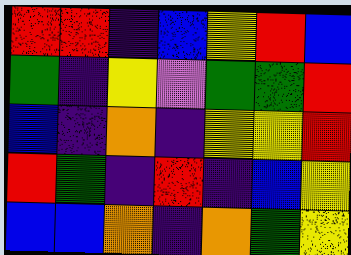[["red", "red", "indigo", "blue", "yellow", "red", "blue"], ["green", "indigo", "yellow", "violet", "green", "green", "red"], ["blue", "indigo", "orange", "indigo", "yellow", "yellow", "red"], ["red", "green", "indigo", "red", "indigo", "blue", "yellow"], ["blue", "blue", "orange", "indigo", "orange", "green", "yellow"]]